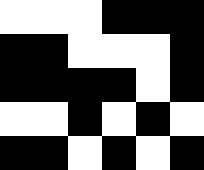[["white", "white", "white", "black", "black", "black"], ["black", "black", "white", "white", "white", "black"], ["black", "black", "black", "black", "white", "black"], ["white", "white", "black", "white", "black", "white"], ["black", "black", "white", "black", "white", "black"]]